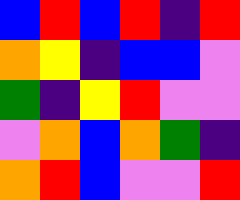[["blue", "red", "blue", "red", "indigo", "red"], ["orange", "yellow", "indigo", "blue", "blue", "violet"], ["green", "indigo", "yellow", "red", "violet", "violet"], ["violet", "orange", "blue", "orange", "green", "indigo"], ["orange", "red", "blue", "violet", "violet", "red"]]